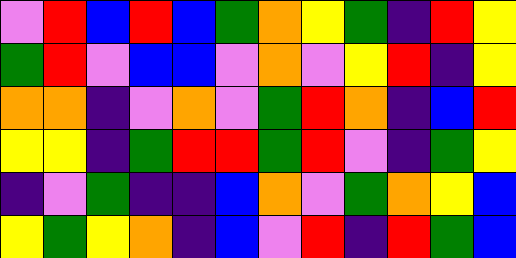[["violet", "red", "blue", "red", "blue", "green", "orange", "yellow", "green", "indigo", "red", "yellow"], ["green", "red", "violet", "blue", "blue", "violet", "orange", "violet", "yellow", "red", "indigo", "yellow"], ["orange", "orange", "indigo", "violet", "orange", "violet", "green", "red", "orange", "indigo", "blue", "red"], ["yellow", "yellow", "indigo", "green", "red", "red", "green", "red", "violet", "indigo", "green", "yellow"], ["indigo", "violet", "green", "indigo", "indigo", "blue", "orange", "violet", "green", "orange", "yellow", "blue"], ["yellow", "green", "yellow", "orange", "indigo", "blue", "violet", "red", "indigo", "red", "green", "blue"]]